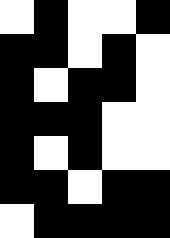[["white", "black", "white", "white", "black"], ["black", "black", "white", "black", "white"], ["black", "white", "black", "black", "white"], ["black", "black", "black", "white", "white"], ["black", "white", "black", "white", "white"], ["black", "black", "white", "black", "black"], ["white", "black", "black", "black", "black"]]